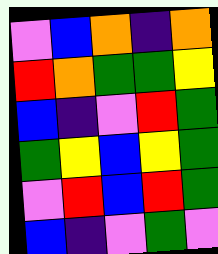[["violet", "blue", "orange", "indigo", "orange"], ["red", "orange", "green", "green", "yellow"], ["blue", "indigo", "violet", "red", "green"], ["green", "yellow", "blue", "yellow", "green"], ["violet", "red", "blue", "red", "green"], ["blue", "indigo", "violet", "green", "violet"]]